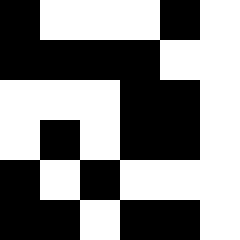[["black", "white", "white", "white", "black", "white"], ["black", "black", "black", "black", "white", "white"], ["white", "white", "white", "black", "black", "white"], ["white", "black", "white", "black", "black", "white"], ["black", "white", "black", "white", "white", "white"], ["black", "black", "white", "black", "black", "white"]]